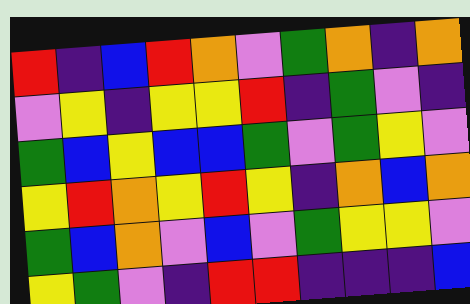[["red", "indigo", "blue", "red", "orange", "violet", "green", "orange", "indigo", "orange"], ["violet", "yellow", "indigo", "yellow", "yellow", "red", "indigo", "green", "violet", "indigo"], ["green", "blue", "yellow", "blue", "blue", "green", "violet", "green", "yellow", "violet"], ["yellow", "red", "orange", "yellow", "red", "yellow", "indigo", "orange", "blue", "orange"], ["green", "blue", "orange", "violet", "blue", "violet", "green", "yellow", "yellow", "violet"], ["yellow", "green", "violet", "indigo", "red", "red", "indigo", "indigo", "indigo", "blue"]]